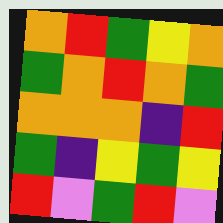[["orange", "red", "green", "yellow", "orange"], ["green", "orange", "red", "orange", "green"], ["orange", "orange", "orange", "indigo", "red"], ["green", "indigo", "yellow", "green", "yellow"], ["red", "violet", "green", "red", "violet"]]